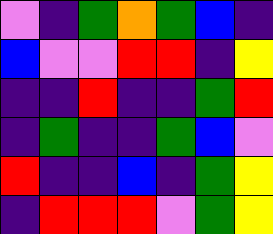[["violet", "indigo", "green", "orange", "green", "blue", "indigo"], ["blue", "violet", "violet", "red", "red", "indigo", "yellow"], ["indigo", "indigo", "red", "indigo", "indigo", "green", "red"], ["indigo", "green", "indigo", "indigo", "green", "blue", "violet"], ["red", "indigo", "indigo", "blue", "indigo", "green", "yellow"], ["indigo", "red", "red", "red", "violet", "green", "yellow"]]